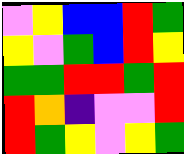[["violet", "yellow", "blue", "blue", "red", "green"], ["yellow", "violet", "green", "blue", "red", "yellow"], ["green", "green", "red", "red", "green", "red"], ["red", "orange", "indigo", "violet", "violet", "red"], ["red", "green", "yellow", "violet", "yellow", "green"]]